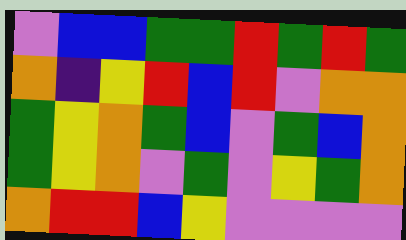[["violet", "blue", "blue", "green", "green", "red", "green", "red", "green"], ["orange", "indigo", "yellow", "red", "blue", "red", "violet", "orange", "orange"], ["green", "yellow", "orange", "green", "blue", "violet", "green", "blue", "orange"], ["green", "yellow", "orange", "violet", "green", "violet", "yellow", "green", "orange"], ["orange", "red", "red", "blue", "yellow", "violet", "violet", "violet", "violet"]]